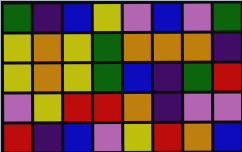[["green", "indigo", "blue", "yellow", "violet", "blue", "violet", "green"], ["yellow", "orange", "yellow", "green", "orange", "orange", "orange", "indigo"], ["yellow", "orange", "yellow", "green", "blue", "indigo", "green", "red"], ["violet", "yellow", "red", "red", "orange", "indigo", "violet", "violet"], ["red", "indigo", "blue", "violet", "yellow", "red", "orange", "blue"]]